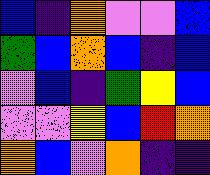[["blue", "indigo", "orange", "violet", "violet", "blue"], ["green", "blue", "orange", "blue", "indigo", "blue"], ["violet", "blue", "indigo", "green", "yellow", "blue"], ["violet", "violet", "yellow", "blue", "red", "orange"], ["orange", "blue", "violet", "orange", "indigo", "indigo"]]